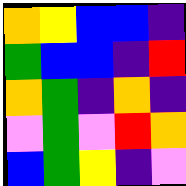[["orange", "yellow", "blue", "blue", "indigo"], ["green", "blue", "blue", "indigo", "red"], ["orange", "green", "indigo", "orange", "indigo"], ["violet", "green", "violet", "red", "orange"], ["blue", "green", "yellow", "indigo", "violet"]]